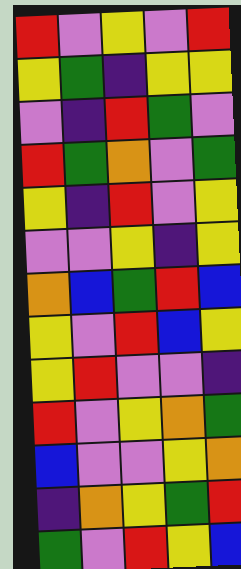[["red", "violet", "yellow", "violet", "red"], ["yellow", "green", "indigo", "yellow", "yellow"], ["violet", "indigo", "red", "green", "violet"], ["red", "green", "orange", "violet", "green"], ["yellow", "indigo", "red", "violet", "yellow"], ["violet", "violet", "yellow", "indigo", "yellow"], ["orange", "blue", "green", "red", "blue"], ["yellow", "violet", "red", "blue", "yellow"], ["yellow", "red", "violet", "violet", "indigo"], ["red", "violet", "yellow", "orange", "green"], ["blue", "violet", "violet", "yellow", "orange"], ["indigo", "orange", "yellow", "green", "red"], ["green", "violet", "red", "yellow", "blue"]]